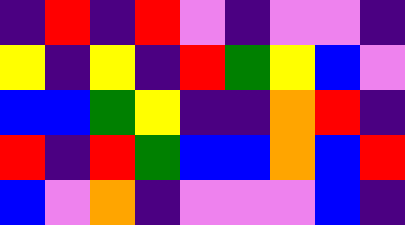[["indigo", "red", "indigo", "red", "violet", "indigo", "violet", "violet", "indigo"], ["yellow", "indigo", "yellow", "indigo", "red", "green", "yellow", "blue", "violet"], ["blue", "blue", "green", "yellow", "indigo", "indigo", "orange", "red", "indigo"], ["red", "indigo", "red", "green", "blue", "blue", "orange", "blue", "red"], ["blue", "violet", "orange", "indigo", "violet", "violet", "violet", "blue", "indigo"]]